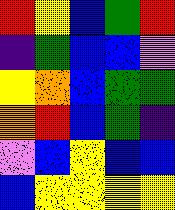[["red", "yellow", "blue", "green", "red"], ["indigo", "green", "blue", "blue", "violet"], ["yellow", "orange", "blue", "green", "green"], ["orange", "red", "blue", "green", "indigo"], ["violet", "blue", "yellow", "blue", "blue"], ["blue", "yellow", "yellow", "yellow", "yellow"]]